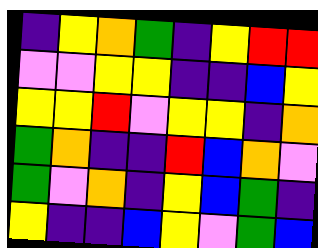[["indigo", "yellow", "orange", "green", "indigo", "yellow", "red", "red"], ["violet", "violet", "yellow", "yellow", "indigo", "indigo", "blue", "yellow"], ["yellow", "yellow", "red", "violet", "yellow", "yellow", "indigo", "orange"], ["green", "orange", "indigo", "indigo", "red", "blue", "orange", "violet"], ["green", "violet", "orange", "indigo", "yellow", "blue", "green", "indigo"], ["yellow", "indigo", "indigo", "blue", "yellow", "violet", "green", "blue"]]